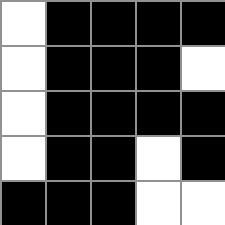[["white", "black", "black", "black", "black"], ["white", "black", "black", "black", "white"], ["white", "black", "black", "black", "black"], ["white", "black", "black", "white", "black"], ["black", "black", "black", "white", "white"]]